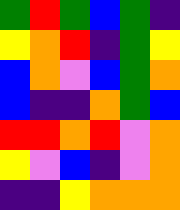[["green", "red", "green", "blue", "green", "indigo"], ["yellow", "orange", "red", "indigo", "green", "yellow"], ["blue", "orange", "violet", "blue", "green", "orange"], ["blue", "indigo", "indigo", "orange", "green", "blue"], ["red", "red", "orange", "red", "violet", "orange"], ["yellow", "violet", "blue", "indigo", "violet", "orange"], ["indigo", "indigo", "yellow", "orange", "orange", "orange"]]